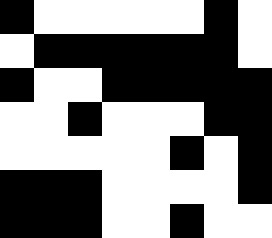[["black", "white", "white", "white", "white", "white", "black", "white"], ["white", "black", "black", "black", "black", "black", "black", "white"], ["black", "white", "white", "black", "black", "black", "black", "black"], ["white", "white", "black", "white", "white", "white", "black", "black"], ["white", "white", "white", "white", "white", "black", "white", "black"], ["black", "black", "black", "white", "white", "white", "white", "black"], ["black", "black", "black", "white", "white", "black", "white", "white"]]